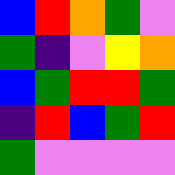[["blue", "red", "orange", "green", "violet"], ["green", "indigo", "violet", "yellow", "orange"], ["blue", "green", "red", "red", "green"], ["indigo", "red", "blue", "green", "red"], ["green", "violet", "violet", "violet", "violet"]]